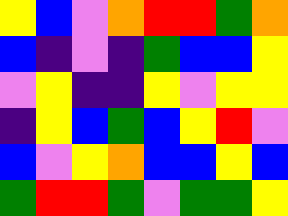[["yellow", "blue", "violet", "orange", "red", "red", "green", "orange"], ["blue", "indigo", "violet", "indigo", "green", "blue", "blue", "yellow"], ["violet", "yellow", "indigo", "indigo", "yellow", "violet", "yellow", "yellow"], ["indigo", "yellow", "blue", "green", "blue", "yellow", "red", "violet"], ["blue", "violet", "yellow", "orange", "blue", "blue", "yellow", "blue"], ["green", "red", "red", "green", "violet", "green", "green", "yellow"]]